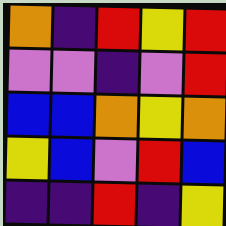[["orange", "indigo", "red", "yellow", "red"], ["violet", "violet", "indigo", "violet", "red"], ["blue", "blue", "orange", "yellow", "orange"], ["yellow", "blue", "violet", "red", "blue"], ["indigo", "indigo", "red", "indigo", "yellow"]]